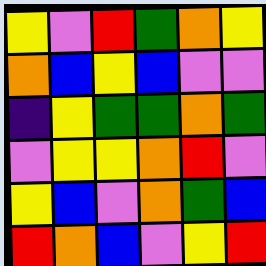[["yellow", "violet", "red", "green", "orange", "yellow"], ["orange", "blue", "yellow", "blue", "violet", "violet"], ["indigo", "yellow", "green", "green", "orange", "green"], ["violet", "yellow", "yellow", "orange", "red", "violet"], ["yellow", "blue", "violet", "orange", "green", "blue"], ["red", "orange", "blue", "violet", "yellow", "red"]]